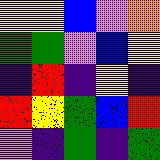[["yellow", "yellow", "blue", "violet", "orange"], ["green", "green", "violet", "blue", "yellow"], ["indigo", "red", "indigo", "yellow", "indigo"], ["red", "yellow", "green", "blue", "red"], ["violet", "indigo", "green", "indigo", "green"]]